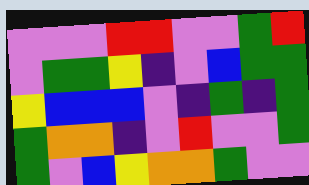[["violet", "violet", "violet", "red", "red", "violet", "violet", "green", "red"], ["violet", "green", "green", "yellow", "indigo", "violet", "blue", "green", "green"], ["yellow", "blue", "blue", "blue", "violet", "indigo", "green", "indigo", "green"], ["green", "orange", "orange", "indigo", "violet", "red", "violet", "violet", "green"], ["green", "violet", "blue", "yellow", "orange", "orange", "green", "violet", "violet"]]